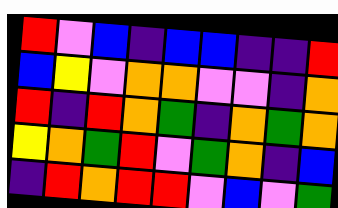[["red", "violet", "blue", "indigo", "blue", "blue", "indigo", "indigo", "red"], ["blue", "yellow", "violet", "orange", "orange", "violet", "violet", "indigo", "orange"], ["red", "indigo", "red", "orange", "green", "indigo", "orange", "green", "orange"], ["yellow", "orange", "green", "red", "violet", "green", "orange", "indigo", "blue"], ["indigo", "red", "orange", "red", "red", "violet", "blue", "violet", "green"]]